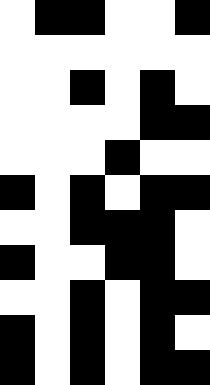[["white", "black", "black", "white", "white", "black"], ["white", "white", "white", "white", "white", "white"], ["white", "white", "black", "white", "black", "white"], ["white", "white", "white", "white", "black", "black"], ["white", "white", "white", "black", "white", "white"], ["black", "white", "black", "white", "black", "black"], ["white", "white", "black", "black", "black", "white"], ["black", "white", "white", "black", "black", "white"], ["white", "white", "black", "white", "black", "black"], ["black", "white", "black", "white", "black", "white"], ["black", "white", "black", "white", "black", "black"]]